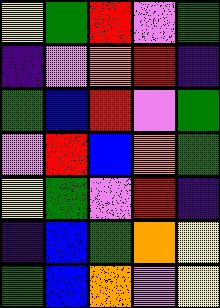[["yellow", "green", "red", "violet", "green"], ["indigo", "violet", "orange", "red", "indigo"], ["green", "blue", "red", "violet", "green"], ["violet", "red", "blue", "orange", "green"], ["yellow", "green", "violet", "red", "indigo"], ["indigo", "blue", "green", "orange", "yellow"], ["green", "blue", "orange", "violet", "yellow"]]